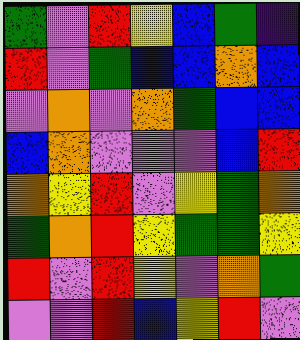[["green", "violet", "red", "yellow", "blue", "green", "indigo"], ["red", "violet", "green", "blue", "blue", "orange", "blue"], ["violet", "orange", "violet", "orange", "green", "blue", "blue"], ["blue", "orange", "violet", "violet", "violet", "blue", "red"], ["orange", "yellow", "red", "violet", "yellow", "green", "orange"], ["green", "orange", "red", "yellow", "green", "green", "yellow"], ["red", "violet", "red", "yellow", "violet", "orange", "green"], ["violet", "violet", "red", "blue", "yellow", "red", "violet"]]